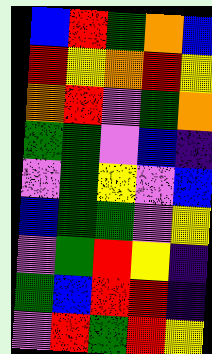[["blue", "red", "green", "orange", "blue"], ["red", "yellow", "orange", "red", "yellow"], ["orange", "red", "violet", "green", "orange"], ["green", "green", "violet", "blue", "indigo"], ["violet", "green", "yellow", "violet", "blue"], ["blue", "green", "green", "violet", "yellow"], ["violet", "green", "red", "yellow", "indigo"], ["green", "blue", "red", "red", "indigo"], ["violet", "red", "green", "red", "yellow"]]